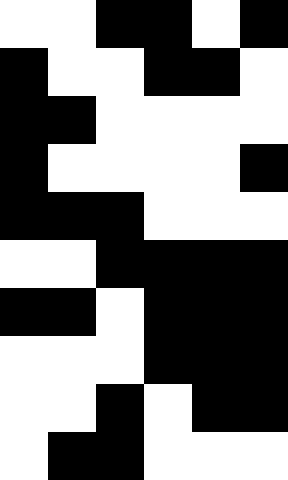[["white", "white", "black", "black", "white", "black"], ["black", "white", "white", "black", "black", "white"], ["black", "black", "white", "white", "white", "white"], ["black", "white", "white", "white", "white", "black"], ["black", "black", "black", "white", "white", "white"], ["white", "white", "black", "black", "black", "black"], ["black", "black", "white", "black", "black", "black"], ["white", "white", "white", "black", "black", "black"], ["white", "white", "black", "white", "black", "black"], ["white", "black", "black", "white", "white", "white"]]